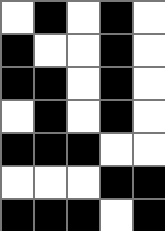[["white", "black", "white", "black", "white"], ["black", "white", "white", "black", "white"], ["black", "black", "white", "black", "white"], ["white", "black", "white", "black", "white"], ["black", "black", "black", "white", "white"], ["white", "white", "white", "black", "black"], ["black", "black", "black", "white", "black"]]